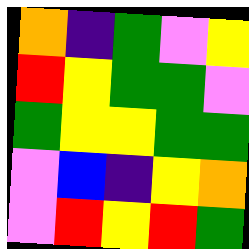[["orange", "indigo", "green", "violet", "yellow"], ["red", "yellow", "green", "green", "violet"], ["green", "yellow", "yellow", "green", "green"], ["violet", "blue", "indigo", "yellow", "orange"], ["violet", "red", "yellow", "red", "green"]]